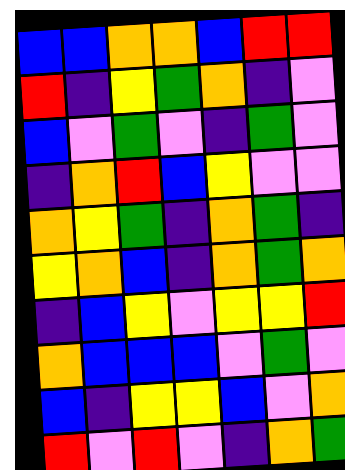[["blue", "blue", "orange", "orange", "blue", "red", "red"], ["red", "indigo", "yellow", "green", "orange", "indigo", "violet"], ["blue", "violet", "green", "violet", "indigo", "green", "violet"], ["indigo", "orange", "red", "blue", "yellow", "violet", "violet"], ["orange", "yellow", "green", "indigo", "orange", "green", "indigo"], ["yellow", "orange", "blue", "indigo", "orange", "green", "orange"], ["indigo", "blue", "yellow", "violet", "yellow", "yellow", "red"], ["orange", "blue", "blue", "blue", "violet", "green", "violet"], ["blue", "indigo", "yellow", "yellow", "blue", "violet", "orange"], ["red", "violet", "red", "violet", "indigo", "orange", "green"]]